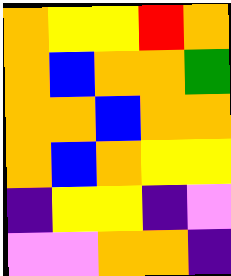[["orange", "yellow", "yellow", "red", "orange"], ["orange", "blue", "orange", "orange", "green"], ["orange", "orange", "blue", "orange", "orange"], ["orange", "blue", "orange", "yellow", "yellow"], ["indigo", "yellow", "yellow", "indigo", "violet"], ["violet", "violet", "orange", "orange", "indigo"]]